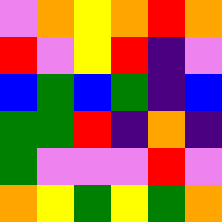[["violet", "orange", "yellow", "orange", "red", "orange"], ["red", "violet", "yellow", "red", "indigo", "violet"], ["blue", "green", "blue", "green", "indigo", "blue"], ["green", "green", "red", "indigo", "orange", "indigo"], ["green", "violet", "violet", "violet", "red", "violet"], ["orange", "yellow", "green", "yellow", "green", "orange"]]